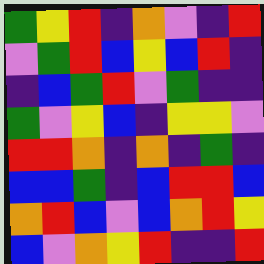[["green", "yellow", "red", "indigo", "orange", "violet", "indigo", "red"], ["violet", "green", "red", "blue", "yellow", "blue", "red", "indigo"], ["indigo", "blue", "green", "red", "violet", "green", "indigo", "indigo"], ["green", "violet", "yellow", "blue", "indigo", "yellow", "yellow", "violet"], ["red", "red", "orange", "indigo", "orange", "indigo", "green", "indigo"], ["blue", "blue", "green", "indigo", "blue", "red", "red", "blue"], ["orange", "red", "blue", "violet", "blue", "orange", "red", "yellow"], ["blue", "violet", "orange", "yellow", "red", "indigo", "indigo", "red"]]